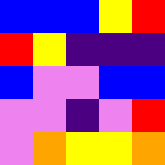[["blue", "blue", "blue", "yellow", "red"], ["red", "yellow", "indigo", "indigo", "indigo"], ["blue", "violet", "violet", "blue", "blue"], ["violet", "violet", "indigo", "violet", "red"], ["violet", "orange", "yellow", "yellow", "orange"]]